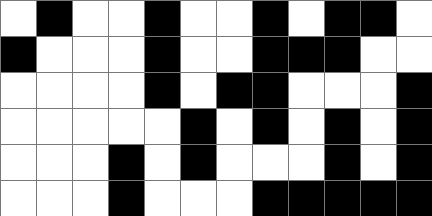[["white", "black", "white", "white", "black", "white", "white", "black", "white", "black", "black", "white"], ["black", "white", "white", "white", "black", "white", "white", "black", "black", "black", "white", "white"], ["white", "white", "white", "white", "black", "white", "black", "black", "white", "white", "white", "black"], ["white", "white", "white", "white", "white", "black", "white", "black", "white", "black", "white", "black"], ["white", "white", "white", "black", "white", "black", "white", "white", "white", "black", "white", "black"], ["white", "white", "white", "black", "white", "white", "white", "black", "black", "black", "black", "black"]]